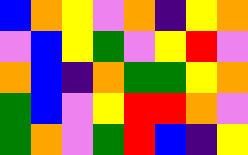[["blue", "orange", "yellow", "violet", "orange", "indigo", "yellow", "orange"], ["violet", "blue", "yellow", "green", "violet", "yellow", "red", "violet"], ["orange", "blue", "indigo", "orange", "green", "green", "yellow", "orange"], ["green", "blue", "violet", "yellow", "red", "red", "orange", "violet"], ["green", "orange", "violet", "green", "red", "blue", "indigo", "yellow"]]